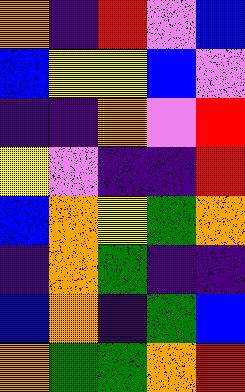[["orange", "indigo", "red", "violet", "blue"], ["blue", "yellow", "yellow", "blue", "violet"], ["indigo", "indigo", "orange", "violet", "red"], ["yellow", "violet", "indigo", "indigo", "red"], ["blue", "orange", "yellow", "green", "orange"], ["indigo", "orange", "green", "indigo", "indigo"], ["blue", "orange", "indigo", "green", "blue"], ["orange", "green", "green", "orange", "red"]]